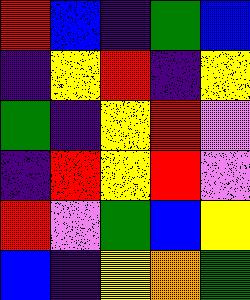[["red", "blue", "indigo", "green", "blue"], ["indigo", "yellow", "red", "indigo", "yellow"], ["green", "indigo", "yellow", "red", "violet"], ["indigo", "red", "yellow", "red", "violet"], ["red", "violet", "green", "blue", "yellow"], ["blue", "indigo", "yellow", "orange", "green"]]